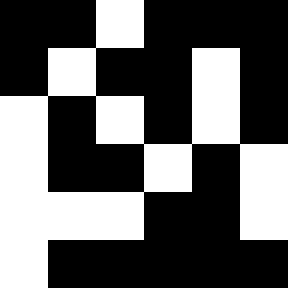[["black", "black", "white", "black", "black", "black"], ["black", "white", "black", "black", "white", "black"], ["white", "black", "white", "black", "white", "black"], ["white", "black", "black", "white", "black", "white"], ["white", "white", "white", "black", "black", "white"], ["white", "black", "black", "black", "black", "black"]]